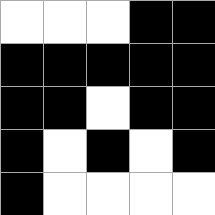[["white", "white", "white", "black", "black"], ["black", "black", "black", "black", "black"], ["black", "black", "white", "black", "black"], ["black", "white", "black", "white", "black"], ["black", "white", "white", "white", "white"]]